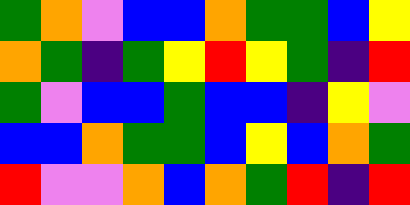[["green", "orange", "violet", "blue", "blue", "orange", "green", "green", "blue", "yellow"], ["orange", "green", "indigo", "green", "yellow", "red", "yellow", "green", "indigo", "red"], ["green", "violet", "blue", "blue", "green", "blue", "blue", "indigo", "yellow", "violet"], ["blue", "blue", "orange", "green", "green", "blue", "yellow", "blue", "orange", "green"], ["red", "violet", "violet", "orange", "blue", "orange", "green", "red", "indigo", "red"]]